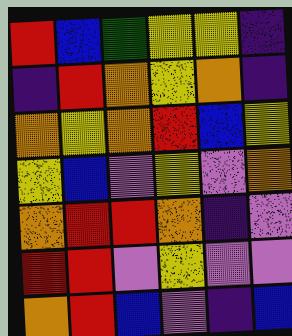[["red", "blue", "green", "yellow", "yellow", "indigo"], ["indigo", "red", "orange", "yellow", "orange", "indigo"], ["orange", "yellow", "orange", "red", "blue", "yellow"], ["yellow", "blue", "violet", "yellow", "violet", "orange"], ["orange", "red", "red", "orange", "indigo", "violet"], ["red", "red", "violet", "yellow", "violet", "violet"], ["orange", "red", "blue", "violet", "indigo", "blue"]]